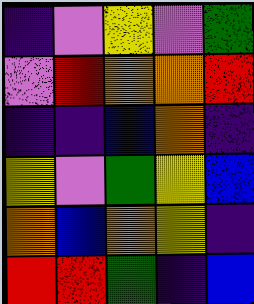[["indigo", "violet", "yellow", "violet", "green"], ["violet", "red", "orange", "orange", "red"], ["indigo", "indigo", "blue", "orange", "indigo"], ["yellow", "violet", "green", "yellow", "blue"], ["orange", "blue", "orange", "yellow", "indigo"], ["red", "red", "green", "indigo", "blue"]]